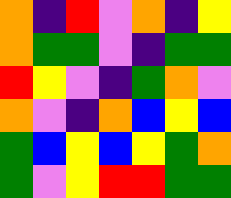[["orange", "indigo", "red", "violet", "orange", "indigo", "yellow"], ["orange", "green", "green", "violet", "indigo", "green", "green"], ["red", "yellow", "violet", "indigo", "green", "orange", "violet"], ["orange", "violet", "indigo", "orange", "blue", "yellow", "blue"], ["green", "blue", "yellow", "blue", "yellow", "green", "orange"], ["green", "violet", "yellow", "red", "red", "green", "green"]]